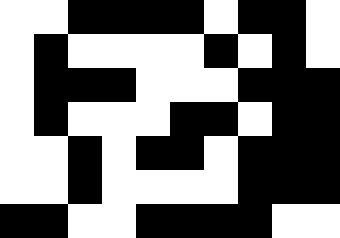[["white", "white", "black", "black", "black", "black", "white", "black", "black", "white"], ["white", "black", "white", "white", "white", "white", "black", "white", "black", "white"], ["white", "black", "black", "black", "white", "white", "white", "black", "black", "black"], ["white", "black", "white", "white", "white", "black", "black", "white", "black", "black"], ["white", "white", "black", "white", "black", "black", "white", "black", "black", "black"], ["white", "white", "black", "white", "white", "white", "white", "black", "black", "black"], ["black", "black", "white", "white", "black", "black", "black", "black", "white", "white"]]